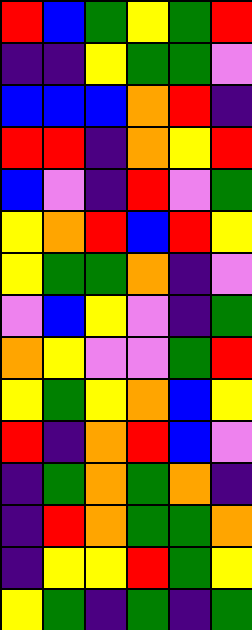[["red", "blue", "green", "yellow", "green", "red"], ["indigo", "indigo", "yellow", "green", "green", "violet"], ["blue", "blue", "blue", "orange", "red", "indigo"], ["red", "red", "indigo", "orange", "yellow", "red"], ["blue", "violet", "indigo", "red", "violet", "green"], ["yellow", "orange", "red", "blue", "red", "yellow"], ["yellow", "green", "green", "orange", "indigo", "violet"], ["violet", "blue", "yellow", "violet", "indigo", "green"], ["orange", "yellow", "violet", "violet", "green", "red"], ["yellow", "green", "yellow", "orange", "blue", "yellow"], ["red", "indigo", "orange", "red", "blue", "violet"], ["indigo", "green", "orange", "green", "orange", "indigo"], ["indigo", "red", "orange", "green", "green", "orange"], ["indigo", "yellow", "yellow", "red", "green", "yellow"], ["yellow", "green", "indigo", "green", "indigo", "green"]]